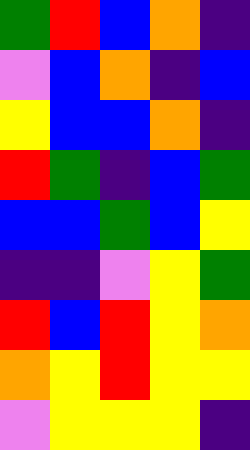[["green", "red", "blue", "orange", "indigo"], ["violet", "blue", "orange", "indigo", "blue"], ["yellow", "blue", "blue", "orange", "indigo"], ["red", "green", "indigo", "blue", "green"], ["blue", "blue", "green", "blue", "yellow"], ["indigo", "indigo", "violet", "yellow", "green"], ["red", "blue", "red", "yellow", "orange"], ["orange", "yellow", "red", "yellow", "yellow"], ["violet", "yellow", "yellow", "yellow", "indigo"]]